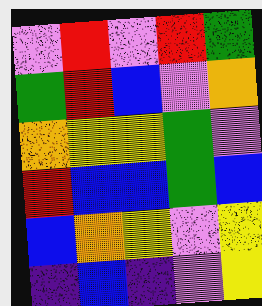[["violet", "red", "violet", "red", "green"], ["green", "red", "blue", "violet", "orange"], ["orange", "yellow", "yellow", "green", "violet"], ["red", "blue", "blue", "green", "blue"], ["blue", "orange", "yellow", "violet", "yellow"], ["indigo", "blue", "indigo", "violet", "yellow"]]